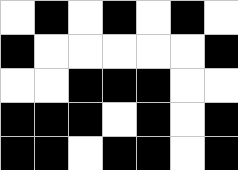[["white", "black", "white", "black", "white", "black", "white"], ["black", "white", "white", "white", "white", "white", "black"], ["white", "white", "black", "black", "black", "white", "white"], ["black", "black", "black", "white", "black", "white", "black"], ["black", "black", "white", "black", "black", "white", "black"]]